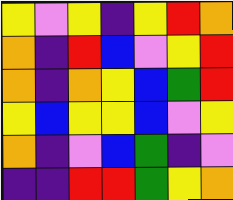[["yellow", "violet", "yellow", "indigo", "yellow", "red", "orange"], ["orange", "indigo", "red", "blue", "violet", "yellow", "red"], ["orange", "indigo", "orange", "yellow", "blue", "green", "red"], ["yellow", "blue", "yellow", "yellow", "blue", "violet", "yellow"], ["orange", "indigo", "violet", "blue", "green", "indigo", "violet"], ["indigo", "indigo", "red", "red", "green", "yellow", "orange"]]